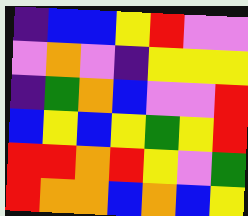[["indigo", "blue", "blue", "yellow", "red", "violet", "violet"], ["violet", "orange", "violet", "indigo", "yellow", "yellow", "yellow"], ["indigo", "green", "orange", "blue", "violet", "violet", "red"], ["blue", "yellow", "blue", "yellow", "green", "yellow", "red"], ["red", "red", "orange", "red", "yellow", "violet", "green"], ["red", "orange", "orange", "blue", "orange", "blue", "yellow"]]